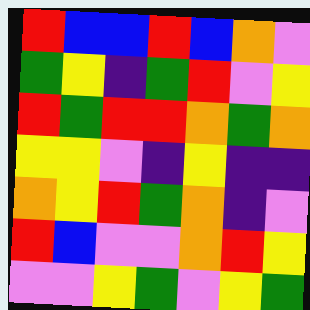[["red", "blue", "blue", "red", "blue", "orange", "violet"], ["green", "yellow", "indigo", "green", "red", "violet", "yellow"], ["red", "green", "red", "red", "orange", "green", "orange"], ["yellow", "yellow", "violet", "indigo", "yellow", "indigo", "indigo"], ["orange", "yellow", "red", "green", "orange", "indigo", "violet"], ["red", "blue", "violet", "violet", "orange", "red", "yellow"], ["violet", "violet", "yellow", "green", "violet", "yellow", "green"]]